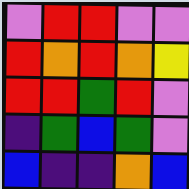[["violet", "red", "red", "violet", "violet"], ["red", "orange", "red", "orange", "yellow"], ["red", "red", "green", "red", "violet"], ["indigo", "green", "blue", "green", "violet"], ["blue", "indigo", "indigo", "orange", "blue"]]